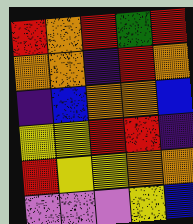[["red", "orange", "red", "green", "red"], ["orange", "orange", "indigo", "red", "orange"], ["indigo", "blue", "orange", "orange", "blue"], ["yellow", "yellow", "red", "red", "indigo"], ["red", "yellow", "yellow", "orange", "orange"], ["violet", "violet", "violet", "yellow", "blue"]]